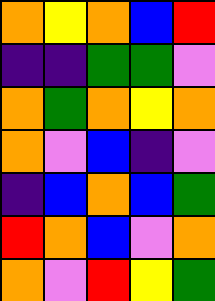[["orange", "yellow", "orange", "blue", "red"], ["indigo", "indigo", "green", "green", "violet"], ["orange", "green", "orange", "yellow", "orange"], ["orange", "violet", "blue", "indigo", "violet"], ["indigo", "blue", "orange", "blue", "green"], ["red", "orange", "blue", "violet", "orange"], ["orange", "violet", "red", "yellow", "green"]]